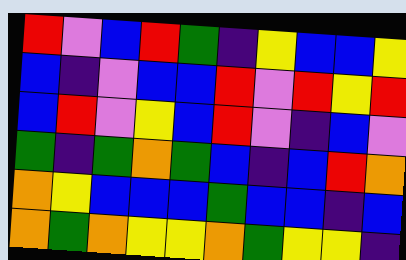[["red", "violet", "blue", "red", "green", "indigo", "yellow", "blue", "blue", "yellow"], ["blue", "indigo", "violet", "blue", "blue", "red", "violet", "red", "yellow", "red"], ["blue", "red", "violet", "yellow", "blue", "red", "violet", "indigo", "blue", "violet"], ["green", "indigo", "green", "orange", "green", "blue", "indigo", "blue", "red", "orange"], ["orange", "yellow", "blue", "blue", "blue", "green", "blue", "blue", "indigo", "blue"], ["orange", "green", "orange", "yellow", "yellow", "orange", "green", "yellow", "yellow", "indigo"]]